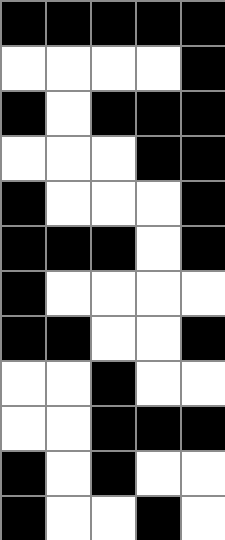[["black", "black", "black", "black", "black"], ["white", "white", "white", "white", "black"], ["black", "white", "black", "black", "black"], ["white", "white", "white", "black", "black"], ["black", "white", "white", "white", "black"], ["black", "black", "black", "white", "black"], ["black", "white", "white", "white", "white"], ["black", "black", "white", "white", "black"], ["white", "white", "black", "white", "white"], ["white", "white", "black", "black", "black"], ["black", "white", "black", "white", "white"], ["black", "white", "white", "black", "white"]]